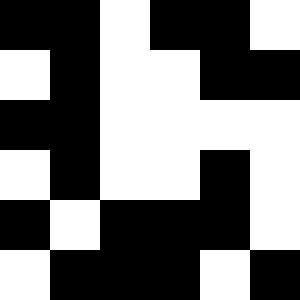[["black", "black", "white", "black", "black", "white"], ["white", "black", "white", "white", "black", "black"], ["black", "black", "white", "white", "white", "white"], ["white", "black", "white", "white", "black", "white"], ["black", "white", "black", "black", "black", "white"], ["white", "black", "black", "black", "white", "black"]]